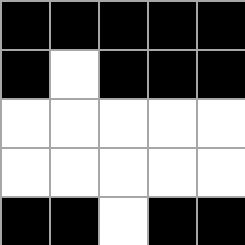[["black", "black", "black", "black", "black"], ["black", "white", "black", "black", "black"], ["white", "white", "white", "white", "white"], ["white", "white", "white", "white", "white"], ["black", "black", "white", "black", "black"]]